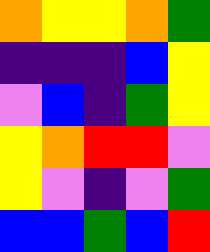[["orange", "yellow", "yellow", "orange", "green"], ["indigo", "indigo", "indigo", "blue", "yellow"], ["violet", "blue", "indigo", "green", "yellow"], ["yellow", "orange", "red", "red", "violet"], ["yellow", "violet", "indigo", "violet", "green"], ["blue", "blue", "green", "blue", "red"]]